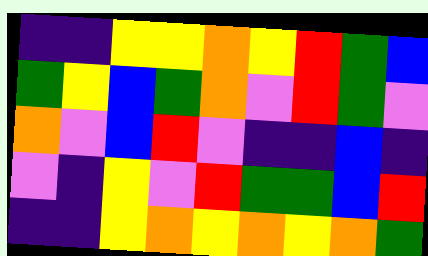[["indigo", "indigo", "yellow", "yellow", "orange", "yellow", "red", "green", "blue"], ["green", "yellow", "blue", "green", "orange", "violet", "red", "green", "violet"], ["orange", "violet", "blue", "red", "violet", "indigo", "indigo", "blue", "indigo"], ["violet", "indigo", "yellow", "violet", "red", "green", "green", "blue", "red"], ["indigo", "indigo", "yellow", "orange", "yellow", "orange", "yellow", "orange", "green"]]